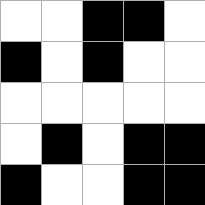[["white", "white", "black", "black", "white"], ["black", "white", "black", "white", "white"], ["white", "white", "white", "white", "white"], ["white", "black", "white", "black", "black"], ["black", "white", "white", "black", "black"]]